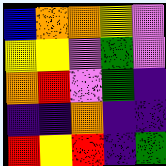[["blue", "orange", "orange", "yellow", "violet"], ["yellow", "yellow", "violet", "green", "violet"], ["orange", "red", "violet", "green", "indigo"], ["indigo", "indigo", "orange", "indigo", "indigo"], ["red", "yellow", "red", "indigo", "green"]]